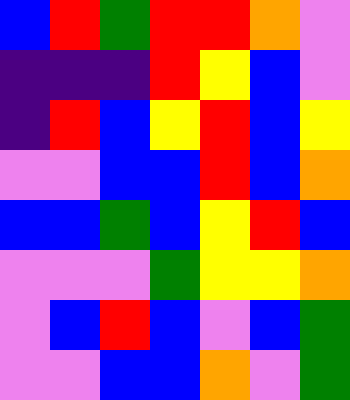[["blue", "red", "green", "red", "red", "orange", "violet"], ["indigo", "indigo", "indigo", "red", "yellow", "blue", "violet"], ["indigo", "red", "blue", "yellow", "red", "blue", "yellow"], ["violet", "violet", "blue", "blue", "red", "blue", "orange"], ["blue", "blue", "green", "blue", "yellow", "red", "blue"], ["violet", "violet", "violet", "green", "yellow", "yellow", "orange"], ["violet", "blue", "red", "blue", "violet", "blue", "green"], ["violet", "violet", "blue", "blue", "orange", "violet", "green"]]